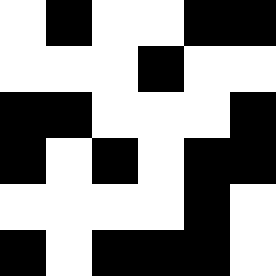[["white", "black", "white", "white", "black", "black"], ["white", "white", "white", "black", "white", "white"], ["black", "black", "white", "white", "white", "black"], ["black", "white", "black", "white", "black", "black"], ["white", "white", "white", "white", "black", "white"], ["black", "white", "black", "black", "black", "white"]]